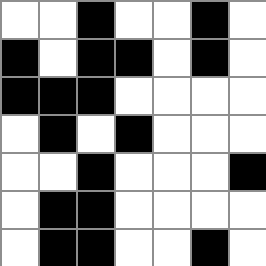[["white", "white", "black", "white", "white", "black", "white"], ["black", "white", "black", "black", "white", "black", "white"], ["black", "black", "black", "white", "white", "white", "white"], ["white", "black", "white", "black", "white", "white", "white"], ["white", "white", "black", "white", "white", "white", "black"], ["white", "black", "black", "white", "white", "white", "white"], ["white", "black", "black", "white", "white", "black", "white"]]